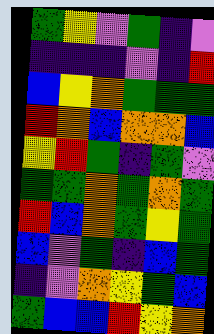[["green", "yellow", "violet", "green", "indigo", "violet"], ["indigo", "indigo", "indigo", "violet", "indigo", "red"], ["blue", "yellow", "orange", "green", "green", "green"], ["red", "orange", "blue", "orange", "orange", "blue"], ["yellow", "red", "green", "indigo", "green", "violet"], ["green", "green", "orange", "green", "orange", "green"], ["red", "blue", "orange", "green", "yellow", "green"], ["blue", "violet", "green", "indigo", "blue", "green"], ["indigo", "violet", "orange", "yellow", "green", "blue"], ["green", "blue", "blue", "red", "yellow", "orange"]]